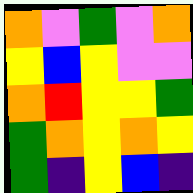[["orange", "violet", "green", "violet", "orange"], ["yellow", "blue", "yellow", "violet", "violet"], ["orange", "red", "yellow", "yellow", "green"], ["green", "orange", "yellow", "orange", "yellow"], ["green", "indigo", "yellow", "blue", "indigo"]]